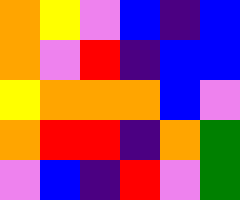[["orange", "yellow", "violet", "blue", "indigo", "blue"], ["orange", "violet", "red", "indigo", "blue", "blue"], ["yellow", "orange", "orange", "orange", "blue", "violet"], ["orange", "red", "red", "indigo", "orange", "green"], ["violet", "blue", "indigo", "red", "violet", "green"]]